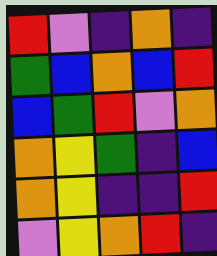[["red", "violet", "indigo", "orange", "indigo"], ["green", "blue", "orange", "blue", "red"], ["blue", "green", "red", "violet", "orange"], ["orange", "yellow", "green", "indigo", "blue"], ["orange", "yellow", "indigo", "indigo", "red"], ["violet", "yellow", "orange", "red", "indigo"]]